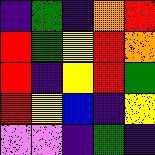[["indigo", "green", "indigo", "orange", "red"], ["red", "green", "yellow", "red", "orange"], ["red", "indigo", "yellow", "red", "green"], ["red", "yellow", "blue", "indigo", "yellow"], ["violet", "violet", "indigo", "green", "indigo"]]